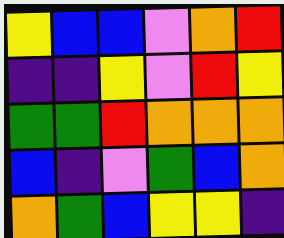[["yellow", "blue", "blue", "violet", "orange", "red"], ["indigo", "indigo", "yellow", "violet", "red", "yellow"], ["green", "green", "red", "orange", "orange", "orange"], ["blue", "indigo", "violet", "green", "blue", "orange"], ["orange", "green", "blue", "yellow", "yellow", "indigo"]]